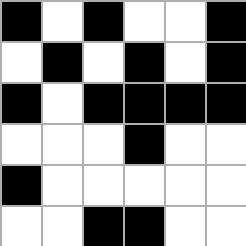[["black", "white", "black", "white", "white", "black"], ["white", "black", "white", "black", "white", "black"], ["black", "white", "black", "black", "black", "black"], ["white", "white", "white", "black", "white", "white"], ["black", "white", "white", "white", "white", "white"], ["white", "white", "black", "black", "white", "white"]]